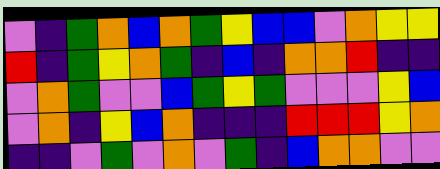[["violet", "indigo", "green", "orange", "blue", "orange", "green", "yellow", "blue", "blue", "violet", "orange", "yellow", "yellow"], ["red", "indigo", "green", "yellow", "orange", "green", "indigo", "blue", "indigo", "orange", "orange", "red", "indigo", "indigo"], ["violet", "orange", "green", "violet", "violet", "blue", "green", "yellow", "green", "violet", "violet", "violet", "yellow", "blue"], ["violet", "orange", "indigo", "yellow", "blue", "orange", "indigo", "indigo", "indigo", "red", "red", "red", "yellow", "orange"], ["indigo", "indigo", "violet", "green", "violet", "orange", "violet", "green", "indigo", "blue", "orange", "orange", "violet", "violet"]]